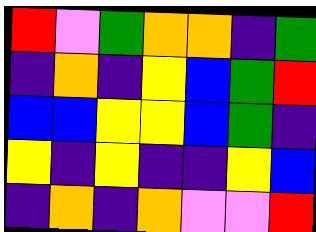[["red", "violet", "green", "orange", "orange", "indigo", "green"], ["indigo", "orange", "indigo", "yellow", "blue", "green", "red"], ["blue", "blue", "yellow", "yellow", "blue", "green", "indigo"], ["yellow", "indigo", "yellow", "indigo", "indigo", "yellow", "blue"], ["indigo", "orange", "indigo", "orange", "violet", "violet", "red"]]